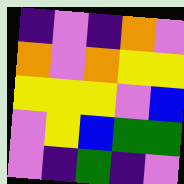[["indigo", "violet", "indigo", "orange", "violet"], ["orange", "violet", "orange", "yellow", "yellow"], ["yellow", "yellow", "yellow", "violet", "blue"], ["violet", "yellow", "blue", "green", "green"], ["violet", "indigo", "green", "indigo", "violet"]]